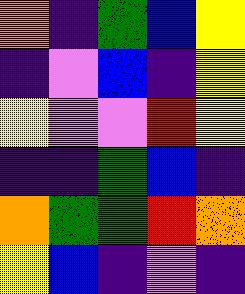[["orange", "indigo", "green", "blue", "yellow"], ["indigo", "violet", "blue", "indigo", "yellow"], ["yellow", "violet", "violet", "red", "yellow"], ["indigo", "indigo", "green", "blue", "indigo"], ["orange", "green", "green", "red", "orange"], ["yellow", "blue", "indigo", "violet", "indigo"]]